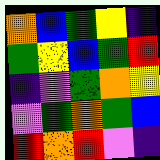[["orange", "blue", "green", "yellow", "indigo"], ["green", "yellow", "blue", "green", "red"], ["indigo", "violet", "green", "orange", "yellow"], ["violet", "green", "orange", "green", "blue"], ["red", "orange", "red", "violet", "indigo"]]